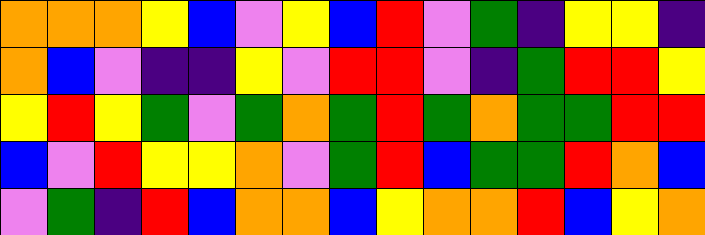[["orange", "orange", "orange", "yellow", "blue", "violet", "yellow", "blue", "red", "violet", "green", "indigo", "yellow", "yellow", "indigo"], ["orange", "blue", "violet", "indigo", "indigo", "yellow", "violet", "red", "red", "violet", "indigo", "green", "red", "red", "yellow"], ["yellow", "red", "yellow", "green", "violet", "green", "orange", "green", "red", "green", "orange", "green", "green", "red", "red"], ["blue", "violet", "red", "yellow", "yellow", "orange", "violet", "green", "red", "blue", "green", "green", "red", "orange", "blue"], ["violet", "green", "indigo", "red", "blue", "orange", "orange", "blue", "yellow", "orange", "orange", "red", "blue", "yellow", "orange"]]